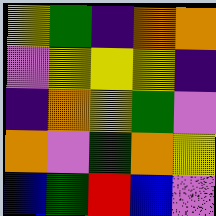[["yellow", "green", "indigo", "orange", "orange"], ["violet", "yellow", "yellow", "yellow", "indigo"], ["indigo", "orange", "yellow", "green", "violet"], ["orange", "violet", "green", "orange", "yellow"], ["blue", "green", "red", "blue", "violet"]]